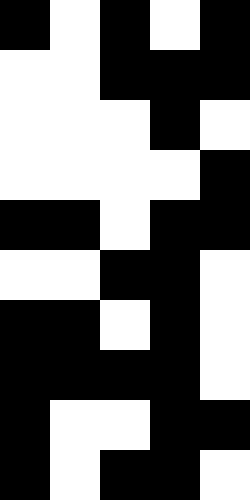[["black", "white", "black", "white", "black"], ["white", "white", "black", "black", "black"], ["white", "white", "white", "black", "white"], ["white", "white", "white", "white", "black"], ["black", "black", "white", "black", "black"], ["white", "white", "black", "black", "white"], ["black", "black", "white", "black", "white"], ["black", "black", "black", "black", "white"], ["black", "white", "white", "black", "black"], ["black", "white", "black", "black", "white"]]